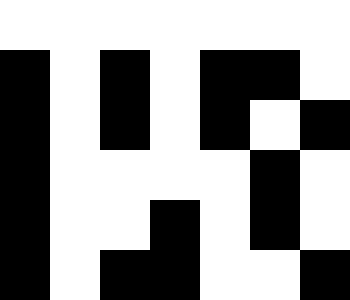[["white", "white", "white", "white", "white", "white", "white"], ["black", "white", "black", "white", "black", "black", "white"], ["black", "white", "black", "white", "black", "white", "black"], ["black", "white", "white", "white", "white", "black", "white"], ["black", "white", "white", "black", "white", "black", "white"], ["black", "white", "black", "black", "white", "white", "black"]]